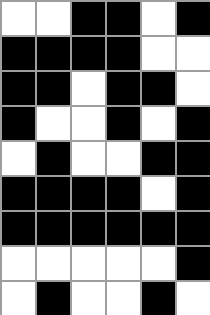[["white", "white", "black", "black", "white", "black"], ["black", "black", "black", "black", "white", "white"], ["black", "black", "white", "black", "black", "white"], ["black", "white", "white", "black", "white", "black"], ["white", "black", "white", "white", "black", "black"], ["black", "black", "black", "black", "white", "black"], ["black", "black", "black", "black", "black", "black"], ["white", "white", "white", "white", "white", "black"], ["white", "black", "white", "white", "black", "white"]]